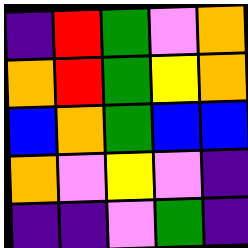[["indigo", "red", "green", "violet", "orange"], ["orange", "red", "green", "yellow", "orange"], ["blue", "orange", "green", "blue", "blue"], ["orange", "violet", "yellow", "violet", "indigo"], ["indigo", "indigo", "violet", "green", "indigo"]]